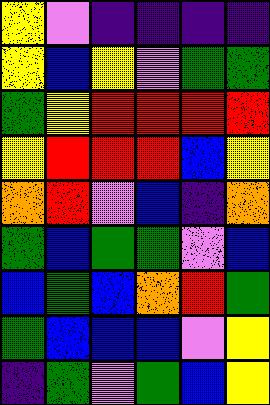[["yellow", "violet", "indigo", "indigo", "indigo", "indigo"], ["yellow", "blue", "yellow", "violet", "green", "green"], ["green", "yellow", "red", "red", "red", "red"], ["yellow", "red", "red", "red", "blue", "yellow"], ["orange", "red", "violet", "blue", "indigo", "orange"], ["green", "blue", "green", "green", "violet", "blue"], ["blue", "green", "blue", "orange", "red", "green"], ["green", "blue", "blue", "blue", "violet", "yellow"], ["indigo", "green", "violet", "green", "blue", "yellow"]]